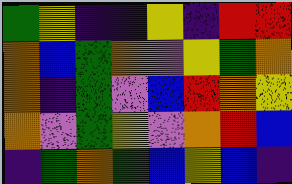[["green", "yellow", "indigo", "indigo", "yellow", "indigo", "red", "red"], ["orange", "blue", "green", "orange", "violet", "yellow", "green", "orange"], ["orange", "indigo", "green", "violet", "blue", "red", "orange", "yellow"], ["orange", "violet", "green", "yellow", "violet", "orange", "red", "blue"], ["indigo", "green", "orange", "green", "blue", "yellow", "blue", "indigo"]]